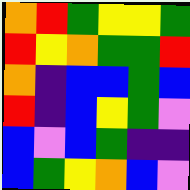[["orange", "red", "green", "yellow", "yellow", "green"], ["red", "yellow", "orange", "green", "green", "red"], ["orange", "indigo", "blue", "blue", "green", "blue"], ["red", "indigo", "blue", "yellow", "green", "violet"], ["blue", "violet", "blue", "green", "indigo", "indigo"], ["blue", "green", "yellow", "orange", "blue", "violet"]]